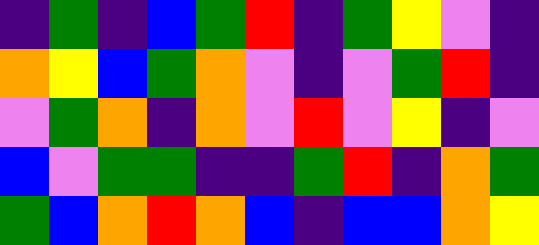[["indigo", "green", "indigo", "blue", "green", "red", "indigo", "green", "yellow", "violet", "indigo"], ["orange", "yellow", "blue", "green", "orange", "violet", "indigo", "violet", "green", "red", "indigo"], ["violet", "green", "orange", "indigo", "orange", "violet", "red", "violet", "yellow", "indigo", "violet"], ["blue", "violet", "green", "green", "indigo", "indigo", "green", "red", "indigo", "orange", "green"], ["green", "blue", "orange", "red", "orange", "blue", "indigo", "blue", "blue", "orange", "yellow"]]